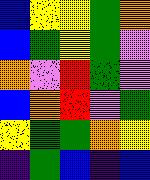[["blue", "yellow", "yellow", "green", "orange"], ["blue", "green", "yellow", "green", "violet"], ["orange", "violet", "red", "green", "violet"], ["blue", "orange", "red", "violet", "green"], ["yellow", "green", "green", "orange", "yellow"], ["indigo", "green", "blue", "indigo", "blue"]]